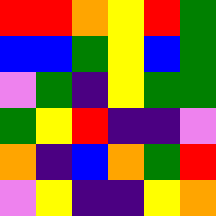[["red", "red", "orange", "yellow", "red", "green"], ["blue", "blue", "green", "yellow", "blue", "green"], ["violet", "green", "indigo", "yellow", "green", "green"], ["green", "yellow", "red", "indigo", "indigo", "violet"], ["orange", "indigo", "blue", "orange", "green", "red"], ["violet", "yellow", "indigo", "indigo", "yellow", "orange"]]